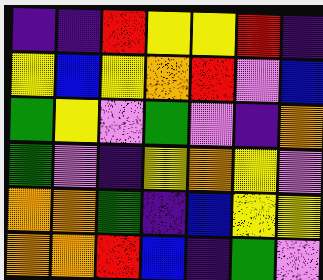[["indigo", "indigo", "red", "yellow", "yellow", "red", "indigo"], ["yellow", "blue", "yellow", "orange", "red", "violet", "blue"], ["green", "yellow", "violet", "green", "violet", "indigo", "orange"], ["green", "violet", "indigo", "yellow", "orange", "yellow", "violet"], ["orange", "orange", "green", "indigo", "blue", "yellow", "yellow"], ["orange", "orange", "red", "blue", "indigo", "green", "violet"]]